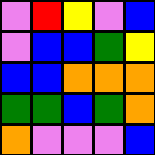[["violet", "red", "yellow", "violet", "blue"], ["violet", "blue", "blue", "green", "yellow"], ["blue", "blue", "orange", "orange", "orange"], ["green", "green", "blue", "green", "orange"], ["orange", "violet", "violet", "violet", "blue"]]